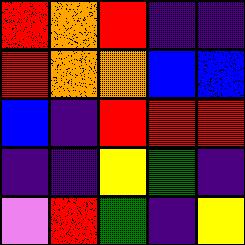[["red", "orange", "red", "indigo", "indigo"], ["red", "orange", "orange", "blue", "blue"], ["blue", "indigo", "red", "red", "red"], ["indigo", "indigo", "yellow", "green", "indigo"], ["violet", "red", "green", "indigo", "yellow"]]